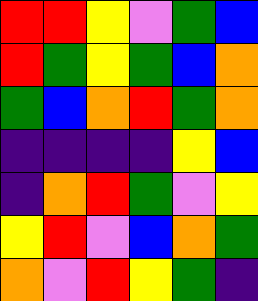[["red", "red", "yellow", "violet", "green", "blue"], ["red", "green", "yellow", "green", "blue", "orange"], ["green", "blue", "orange", "red", "green", "orange"], ["indigo", "indigo", "indigo", "indigo", "yellow", "blue"], ["indigo", "orange", "red", "green", "violet", "yellow"], ["yellow", "red", "violet", "blue", "orange", "green"], ["orange", "violet", "red", "yellow", "green", "indigo"]]